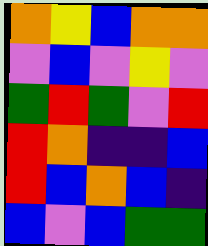[["orange", "yellow", "blue", "orange", "orange"], ["violet", "blue", "violet", "yellow", "violet"], ["green", "red", "green", "violet", "red"], ["red", "orange", "indigo", "indigo", "blue"], ["red", "blue", "orange", "blue", "indigo"], ["blue", "violet", "blue", "green", "green"]]